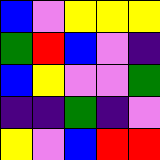[["blue", "violet", "yellow", "yellow", "yellow"], ["green", "red", "blue", "violet", "indigo"], ["blue", "yellow", "violet", "violet", "green"], ["indigo", "indigo", "green", "indigo", "violet"], ["yellow", "violet", "blue", "red", "red"]]